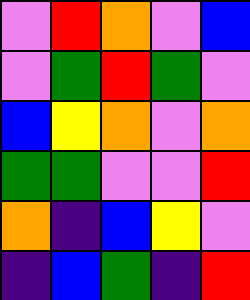[["violet", "red", "orange", "violet", "blue"], ["violet", "green", "red", "green", "violet"], ["blue", "yellow", "orange", "violet", "orange"], ["green", "green", "violet", "violet", "red"], ["orange", "indigo", "blue", "yellow", "violet"], ["indigo", "blue", "green", "indigo", "red"]]